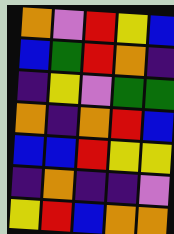[["orange", "violet", "red", "yellow", "blue"], ["blue", "green", "red", "orange", "indigo"], ["indigo", "yellow", "violet", "green", "green"], ["orange", "indigo", "orange", "red", "blue"], ["blue", "blue", "red", "yellow", "yellow"], ["indigo", "orange", "indigo", "indigo", "violet"], ["yellow", "red", "blue", "orange", "orange"]]